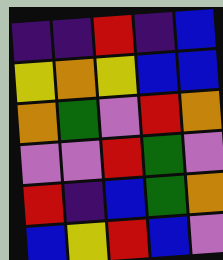[["indigo", "indigo", "red", "indigo", "blue"], ["yellow", "orange", "yellow", "blue", "blue"], ["orange", "green", "violet", "red", "orange"], ["violet", "violet", "red", "green", "violet"], ["red", "indigo", "blue", "green", "orange"], ["blue", "yellow", "red", "blue", "violet"]]